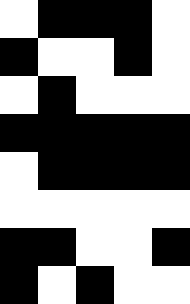[["white", "black", "black", "black", "white"], ["black", "white", "white", "black", "white"], ["white", "black", "white", "white", "white"], ["black", "black", "black", "black", "black"], ["white", "black", "black", "black", "black"], ["white", "white", "white", "white", "white"], ["black", "black", "white", "white", "black"], ["black", "white", "black", "white", "white"]]